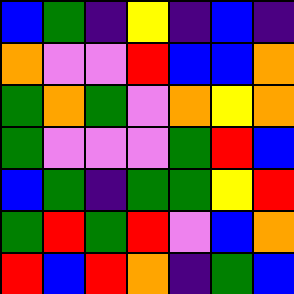[["blue", "green", "indigo", "yellow", "indigo", "blue", "indigo"], ["orange", "violet", "violet", "red", "blue", "blue", "orange"], ["green", "orange", "green", "violet", "orange", "yellow", "orange"], ["green", "violet", "violet", "violet", "green", "red", "blue"], ["blue", "green", "indigo", "green", "green", "yellow", "red"], ["green", "red", "green", "red", "violet", "blue", "orange"], ["red", "blue", "red", "orange", "indigo", "green", "blue"]]